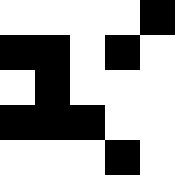[["white", "white", "white", "white", "black"], ["black", "black", "white", "black", "white"], ["white", "black", "white", "white", "white"], ["black", "black", "black", "white", "white"], ["white", "white", "white", "black", "white"]]